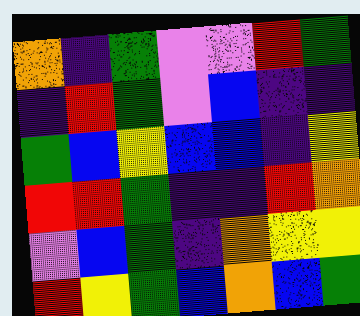[["orange", "indigo", "green", "violet", "violet", "red", "green"], ["indigo", "red", "green", "violet", "blue", "indigo", "indigo"], ["green", "blue", "yellow", "blue", "blue", "indigo", "yellow"], ["red", "red", "green", "indigo", "indigo", "red", "orange"], ["violet", "blue", "green", "indigo", "orange", "yellow", "yellow"], ["red", "yellow", "green", "blue", "orange", "blue", "green"]]